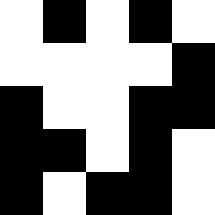[["white", "black", "white", "black", "white"], ["white", "white", "white", "white", "black"], ["black", "white", "white", "black", "black"], ["black", "black", "white", "black", "white"], ["black", "white", "black", "black", "white"]]